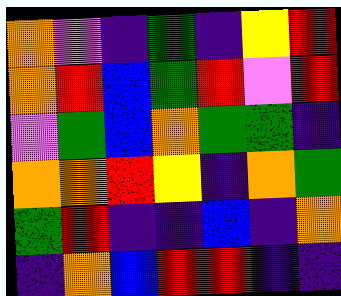[["orange", "violet", "indigo", "green", "indigo", "yellow", "red"], ["orange", "red", "blue", "green", "red", "violet", "red"], ["violet", "green", "blue", "orange", "green", "green", "indigo"], ["orange", "orange", "red", "yellow", "indigo", "orange", "green"], ["green", "red", "indigo", "indigo", "blue", "indigo", "orange"], ["indigo", "orange", "blue", "red", "red", "indigo", "indigo"]]